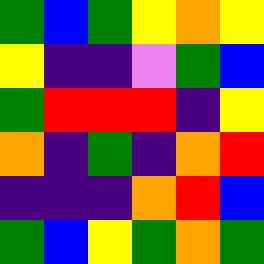[["green", "blue", "green", "yellow", "orange", "yellow"], ["yellow", "indigo", "indigo", "violet", "green", "blue"], ["green", "red", "red", "red", "indigo", "yellow"], ["orange", "indigo", "green", "indigo", "orange", "red"], ["indigo", "indigo", "indigo", "orange", "red", "blue"], ["green", "blue", "yellow", "green", "orange", "green"]]